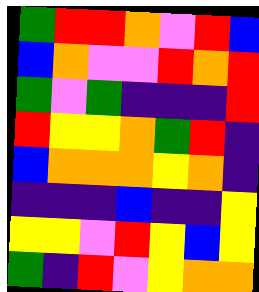[["green", "red", "red", "orange", "violet", "red", "blue"], ["blue", "orange", "violet", "violet", "red", "orange", "red"], ["green", "violet", "green", "indigo", "indigo", "indigo", "red"], ["red", "yellow", "yellow", "orange", "green", "red", "indigo"], ["blue", "orange", "orange", "orange", "yellow", "orange", "indigo"], ["indigo", "indigo", "indigo", "blue", "indigo", "indigo", "yellow"], ["yellow", "yellow", "violet", "red", "yellow", "blue", "yellow"], ["green", "indigo", "red", "violet", "yellow", "orange", "orange"]]